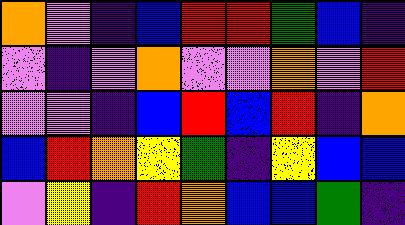[["orange", "violet", "indigo", "blue", "red", "red", "green", "blue", "indigo"], ["violet", "indigo", "violet", "orange", "violet", "violet", "orange", "violet", "red"], ["violet", "violet", "indigo", "blue", "red", "blue", "red", "indigo", "orange"], ["blue", "red", "orange", "yellow", "green", "indigo", "yellow", "blue", "blue"], ["violet", "yellow", "indigo", "red", "orange", "blue", "blue", "green", "indigo"]]